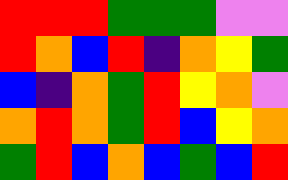[["red", "red", "red", "green", "green", "green", "violet", "violet"], ["red", "orange", "blue", "red", "indigo", "orange", "yellow", "green"], ["blue", "indigo", "orange", "green", "red", "yellow", "orange", "violet"], ["orange", "red", "orange", "green", "red", "blue", "yellow", "orange"], ["green", "red", "blue", "orange", "blue", "green", "blue", "red"]]